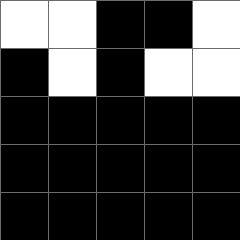[["white", "white", "black", "black", "white"], ["black", "white", "black", "white", "white"], ["black", "black", "black", "black", "black"], ["black", "black", "black", "black", "black"], ["black", "black", "black", "black", "black"]]